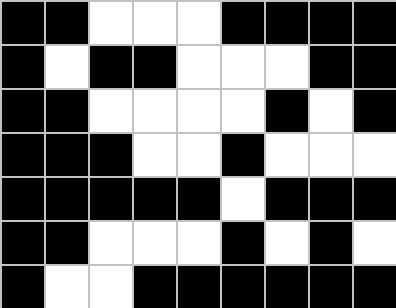[["black", "black", "white", "white", "white", "black", "black", "black", "black"], ["black", "white", "black", "black", "white", "white", "white", "black", "black"], ["black", "black", "white", "white", "white", "white", "black", "white", "black"], ["black", "black", "black", "white", "white", "black", "white", "white", "white"], ["black", "black", "black", "black", "black", "white", "black", "black", "black"], ["black", "black", "white", "white", "white", "black", "white", "black", "white"], ["black", "white", "white", "black", "black", "black", "black", "black", "black"]]